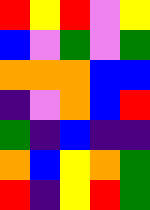[["red", "yellow", "red", "violet", "yellow"], ["blue", "violet", "green", "violet", "green"], ["orange", "orange", "orange", "blue", "blue"], ["indigo", "violet", "orange", "blue", "red"], ["green", "indigo", "blue", "indigo", "indigo"], ["orange", "blue", "yellow", "orange", "green"], ["red", "indigo", "yellow", "red", "green"]]